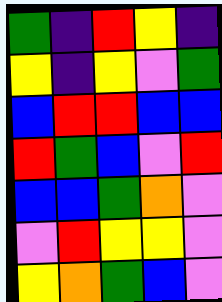[["green", "indigo", "red", "yellow", "indigo"], ["yellow", "indigo", "yellow", "violet", "green"], ["blue", "red", "red", "blue", "blue"], ["red", "green", "blue", "violet", "red"], ["blue", "blue", "green", "orange", "violet"], ["violet", "red", "yellow", "yellow", "violet"], ["yellow", "orange", "green", "blue", "violet"]]